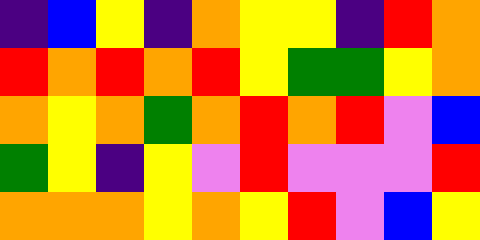[["indigo", "blue", "yellow", "indigo", "orange", "yellow", "yellow", "indigo", "red", "orange"], ["red", "orange", "red", "orange", "red", "yellow", "green", "green", "yellow", "orange"], ["orange", "yellow", "orange", "green", "orange", "red", "orange", "red", "violet", "blue"], ["green", "yellow", "indigo", "yellow", "violet", "red", "violet", "violet", "violet", "red"], ["orange", "orange", "orange", "yellow", "orange", "yellow", "red", "violet", "blue", "yellow"]]